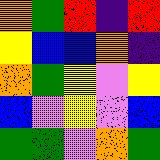[["orange", "green", "red", "indigo", "red"], ["yellow", "blue", "blue", "orange", "indigo"], ["orange", "green", "yellow", "violet", "yellow"], ["blue", "violet", "yellow", "violet", "blue"], ["green", "green", "violet", "orange", "green"]]